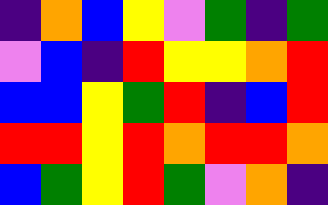[["indigo", "orange", "blue", "yellow", "violet", "green", "indigo", "green"], ["violet", "blue", "indigo", "red", "yellow", "yellow", "orange", "red"], ["blue", "blue", "yellow", "green", "red", "indigo", "blue", "red"], ["red", "red", "yellow", "red", "orange", "red", "red", "orange"], ["blue", "green", "yellow", "red", "green", "violet", "orange", "indigo"]]